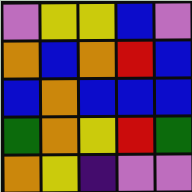[["violet", "yellow", "yellow", "blue", "violet"], ["orange", "blue", "orange", "red", "blue"], ["blue", "orange", "blue", "blue", "blue"], ["green", "orange", "yellow", "red", "green"], ["orange", "yellow", "indigo", "violet", "violet"]]